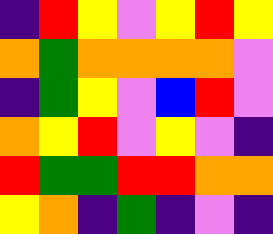[["indigo", "red", "yellow", "violet", "yellow", "red", "yellow"], ["orange", "green", "orange", "orange", "orange", "orange", "violet"], ["indigo", "green", "yellow", "violet", "blue", "red", "violet"], ["orange", "yellow", "red", "violet", "yellow", "violet", "indigo"], ["red", "green", "green", "red", "red", "orange", "orange"], ["yellow", "orange", "indigo", "green", "indigo", "violet", "indigo"]]